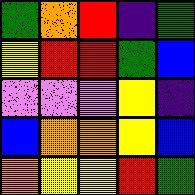[["green", "orange", "red", "indigo", "green"], ["yellow", "red", "red", "green", "blue"], ["violet", "violet", "violet", "yellow", "indigo"], ["blue", "orange", "orange", "yellow", "blue"], ["orange", "yellow", "yellow", "red", "green"]]